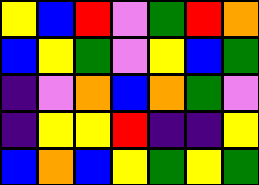[["yellow", "blue", "red", "violet", "green", "red", "orange"], ["blue", "yellow", "green", "violet", "yellow", "blue", "green"], ["indigo", "violet", "orange", "blue", "orange", "green", "violet"], ["indigo", "yellow", "yellow", "red", "indigo", "indigo", "yellow"], ["blue", "orange", "blue", "yellow", "green", "yellow", "green"]]